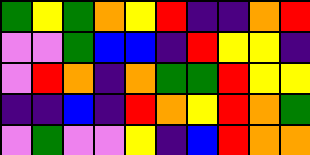[["green", "yellow", "green", "orange", "yellow", "red", "indigo", "indigo", "orange", "red"], ["violet", "violet", "green", "blue", "blue", "indigo", "red", "yellow", "yellow", "indigo"], ["violet", "red", "orange", "indigo", "orange", "green", "green", "red", "yellow", "yellow"], ["indigo", "indigo", "blue", "indigo", "red", "orange", "yellow", "red", "orange", "green"], ["violet", "green", "violet", "violet", "yellow", "indigo", "blue", "red", "orange", "orange"]]